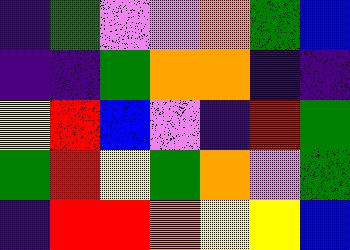[["indigo", "green", "violet", "violet", "orange", "green", "blue"], ["indigo", "indigo", "green", "orange", "orange", "indigo", "indigo"], ["yellow", "red", "blue", "violet", "indigo", "red", "green"], ["green", "red", "yellow", "green", "orange", "violet", "green"], ["indigo", "red", "red", "orange", "yellow", "yellow", "blue"]]